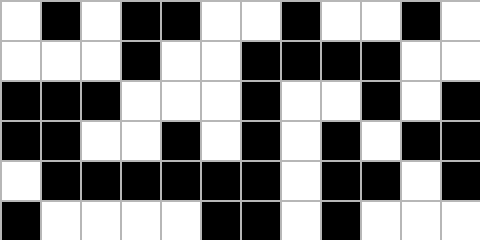[["white", "black", "white", "black", "black", "white", "white", "black", "white", "white", "black", "white"], ["white", "white", "white", "black", "white", "white", "black", "black", "black", "black", "white", "white"], ["black", "black", "black", "white", "white", "white", "black", "white", "white", "black", "white", "black"], ["black", "black", "white", "white", "black", "white", "black", "white", "black", "white", "black", "black"], ["white", "black", "black", "black", "black", "black", "black", "white", "black", "black", "white", "black"], ["black", "white", "white", "white", "white", "black", "black", "white", "black", "white", "white", "white"]]